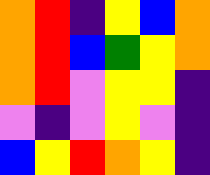[["orange", "red", "indigo", "yellow", "blue", "orange"], ["orange", "red", "blue", "green", "yellow", "orange"], ["orange", "red", "violet", "yellow", "yellow", "indigo"], ["violet", "indigo", "violet", "yellow", "violet", "indigo"], ["blue", "yellow", "red", "orange", "yellow", "indigo"]]